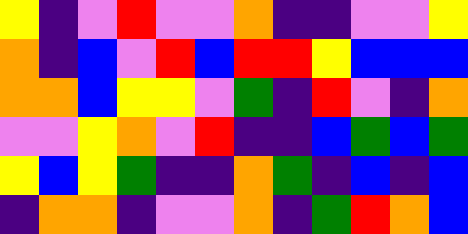[["yellow", "indigo", "violet", "red", "violet", "violet", "orange", "indigo", "indigo", "violet", "violet", "yellow"], ["orange", "indigo", "blue", "violet", "red", "blue", "red", "red", "yellow", "blue", "blue", "blue"], ["orange", "orange", "blue", "yellow", "yellow", "violet", "green", "indigo", "red", "violet", "indigo", "orange"], ["violet", "violet", "yellow", "orange", "violet", "red", "indigo", "indigo", "blue", "green", "blue", "green"], ["yellow", "blue", "yellow", "green", "indigo", "indigo", "orange", "green", "indigo", "blue", "indigo", "blue"], ["indigo", "orange", "orange", "indigo", "violet", "violet", "orange", "indigo", "green", "red", "orange", "blue"]]